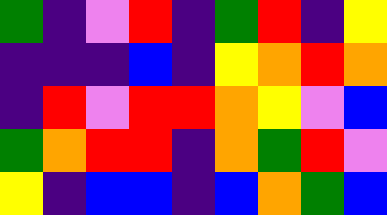[["green", "indigo", "violet", "red", "indigo", "green", "red", "indigo", "yellow"], ["indigo", "indigo", "indigo", "blue", "indigo", "yellow", "orange", "red", "orange"], ["indigo", "red", "violet", "red", "red", "orange", "yellow", "violet", "blue"], ["green", "orange", "red", "red", "indigo", "orange", "green", "red", "violet"], ["yellow", "indigo", "blue", "blue", "indigo", "blue", "orange", "green", "blue"]]